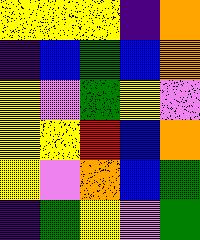[["yellow", "yellow", "yellow", "indigo", "orange"], ["indigo", "blue", "green", "blue", "orange"], ["yellow", "violet", "green", "yellow", "violet"], ["yellow", "yellow", "red", "blue", "orange"], ["yellow", "violet", "orange", "blue", "green"], ["indigo", "green", "yellow", "violet", "green"]]